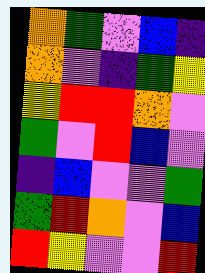[["orange", "green", "violet", "blue", "indigo"], ["orange", "violet", "indigo", "green", "yellow"], ["yellow", "red", "red", "orange", "violet"], ["green", "violet", "red", "blue", "violet"], ["indigo", "blue", "violet", "violet", "green"], ["green", "red", "orange", "violet", "blue"], ["red", "yellow", "violet", "violet", "red"]]